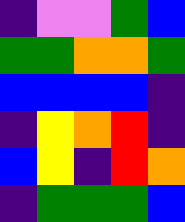[["indigo", "violet", "violet", "green", "blue"], ["green", "green", "orange", "orange", "green"], ["blue", "blue", "blue", "blue", "indigo"], ["indigo", "yellow", "orange", "red", "indigo"], ["blue", "yellow", "indigo", "red", "orange"], ["indigo", "green", "green", "green", "blue"]]